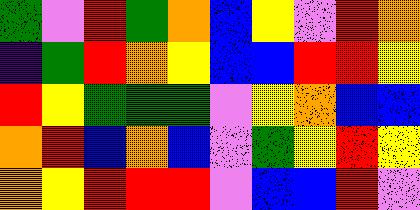[["green", "violet", "red", "green", "orange", "blue", "yellow", "violet", "red", "orange"], ["indigo", "green", "red", "orange", "yellow", "blue", "blue", "red", "red", "yellow"], ["red", "yellow", "green", "green", "green", "violet", "yellow", "orange", "blue", "blue"], ["orange", "red", "blue", "orange", "blue", "violet", "green", "yellow", "red", "yellow"], ["orange", "yellow", "red", "red", "red", "violet", "blue", "blue", "red", "violet"]]